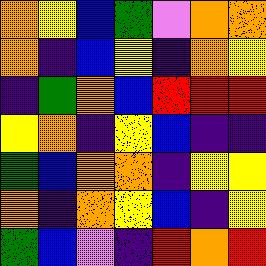[["orange", "yellow", "blue", "green", "violet", "orange", "orange"], ["orange", "indigo", "blue", "yellow", "indigo", "orange", "yellow"], ["indigo", "green", "orange", "blue", "red", "red", "red"], ["yellow", "orange", "indigo", "yellow", "blue", "indigo", "indigo"], ["green", "blue", "orange", "orange", "indigo", "yellow", "yellow"], ["orange", "indigo", "orange", "yellow", "blue", "indigo", "yellow"], ["green", "blue", "violet", "indigo", "red", "orange", "red"]]